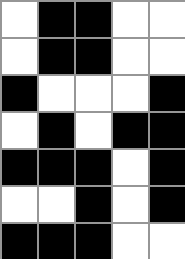[["white", "black", "black", "white", "white"], ["white", "black", "black", "white", "white"], ["black", "white", "white", "white", "black"], ["white", "black", "white", "black", "black"], ["black", "black", "black", "white", "black"], ["white", "white", "black", "white", "black"], ["black", "black", "black", "white", "white"]]